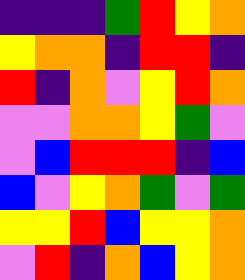[["indigo", "indigo", "indigo", "green", "red", "yellow", "orange"], ["yellow", "orange", "orange", "indigo", "red", "red", "indigo"], ["red", "indigo", "orange", "violet", "yellow", "red", "orange"], ["violet", "violet", "orange", "orange", "yellow", "green", "violet"], ["violet", "blue", "red", "red", "red", "indigo", "blue"], ["blue", "violet", "yellow", "orange", "green", "violet", "green"], ["yellow", "yellow", "red", "blue", "yellow", "yellow", "orange"], ["violet", "red", "indigo", "orange", "blue", "yellow", "orange"]]